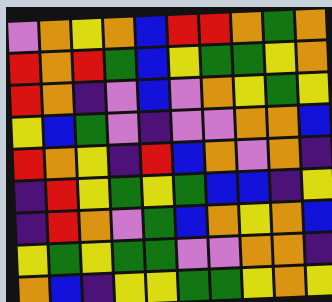[["violet", "orange", "yellow", "orange", "blue", "red", "red", "orange", "green", "orange"], ["red", "orange", "red", "green", "blue", "yellow", "green", "green", "yellow", "orange"], ["red", "orange", "indigo", "violet", "blue", "violet", "orange", "yellow", "green", "yellow"], ["yellow", "blue", "green", "violet", "indigo", "violet", "violet", "orange", "orange", "blue"], ["red", "orange", "yellow", "indigo", "red", "blue", "orange", "violet", "orange", "indigo"], ["indigo", "red", "yellow", "green", "yellow", "green", "blue", "blue", "indigo", "yellow"], ["indigo", "red", "orange", "violet", "green", "blue", "orange", "yellow", "orange", "blue"], ["yellow", "green", "yellow", "green", "green", "violet", "violet", "orange", "orange", "indigo"], ["orange", "blue", "indigo", "yellow", "yellow", "green", "green", "yellow", "orange", "yellow"]]